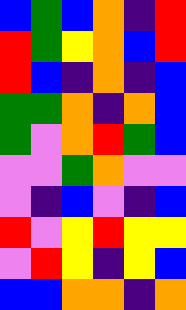[["blue", "green", "blue", "orange", "indigo", "red"], ["red", "green", "yellow", "orange", "blue", "red"], ["red", "blue", "indigo", "orange", "indigo", "blue"], ["green", "green", "orange", "indigo", "orange", "blue"], ["green", "violet", "orange", "red", "green", "blue"], ["violet", "violet", "green", "orange", "violet", "violet"], ["violet", "indigo", "blue", "violet", "indigo", "blue"], ["red", "violet", "yellow", "red", "yellow", "yellow"], ["violet", "red", "yellow", "indigo", "yellow", "blue"], ["blue", "blue", "orange", "orange", "indigo", "orange"]]